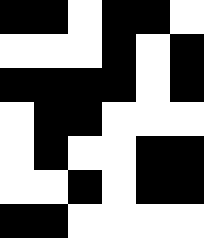[["black", "black", "white", "black", "black", "white"], ["white", "white", "white", "black", "white", "black"], ["black", "black", "black", "black", "white", "black"], ["white", "black", "black", "white", "white", "white"], ["white", "black", "white", "white", "black", "black"], ["white", "white", "black", "white", "black", "black"], ["black", "black", "white", "white", "white", "white"]]